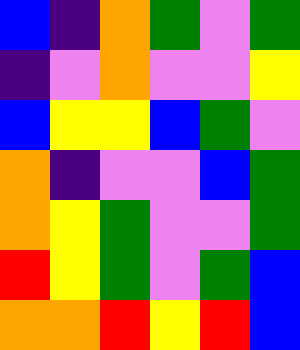[["blue", "indigo", "orange", "green", "violet", "green"], ["indigo", "violet", "orange", "violet", "violet", "yellow"], ["blue", "yellow", "yellow", "blue", "green", "violet"], ["orange", "indigo", "violet", "violet", "blue", "green"], ["orange", "yellow", "green", "violet", "violet", "green"], ["red", "yellow", "green", "violet", "green", "blue"], ["orange", "orange", "red", "yellow", "red", "blue"]]